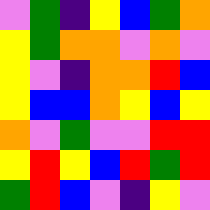[["violet", "green", "indigo", "yellow", "blue", "green", "orange"], ["yellow", "green", "orange", "orange", "violet", "orange", "violet"], ["yellow", "violet", "indigo", "orange", "orange", "red", "blue"], ["yellow", "blue", "blue", "orange", "yellow", "blue", "yellow"], ["orange", "violet", "green", "violet", "violet", "red", "red"], ["yellow", "red", "yellow", "blue", "red", "green", "red"], ["green", "red", "blue", "violet", "indigo", "yellow", "violet"]]